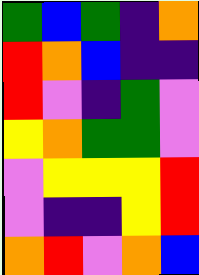[["green", "blue", "green", "indigo", "orange"], ["red", "orange", "blue", "indigo", "indigo"], ["red", "violet", "indigo", "green", "violet"], ["yellow", "orange", "green", "green", "violet"], ["violet", "yellow", "yellow", "yellow", "red"], ["violet", "indigo", "indigo", "yellow", "red"], ["orange", "red", "violet", "orange", "blue"]]